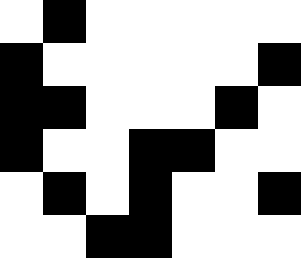[["white", "black", "white", "white", "white", "white", "white"], ["black", "white", "white", "white", "white", "white", "black"], ["black", "black", "white", "white", "white", "black", "white"], ["black", "white", "white", "black", "black", "white", "white"], ["white", "black", "white", "black", "white", "white", "black"], ["white", "white", "black", "black", "white", "white", "white"]]